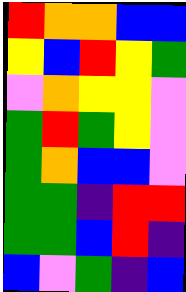[["red", "orange", "orange", "blue", "blue"], ["yellow", "blue", "red", "yellow", "green"], ["violet", "orange", "yellow", "yellow", "violet"], ["green", "red", "green", "yellow", "violet"], ["green", "orange", "blue", "blue", "violet"], ["green", "green", "indigo", "red", "red"], ["green", "green", "blue", "red", "indigo"], ["blue", "violet", "green", "indigo", "blue"]]